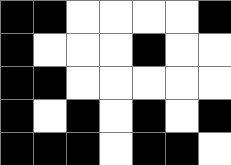[["black", "black", "white", "white", "white", "white", "black"], ["black", "white", "white", "white", "black", "white", "white"], ["black", "black", "white", "white", "white", "white", "white"], ["black", "white", "black", "white", "black", "white", "black"], ["black", "black", "black", "white", "black", "black", "white"]]